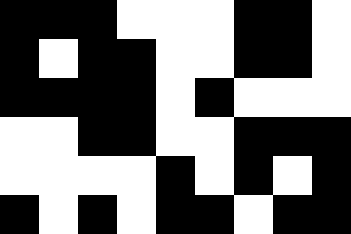[["black", "black", "black", "white", "white", "white", "black", "black", "white"], ["black", "white", "black", "black", "white", "white", "black", "black", "white"], ["black", "black", "black", "black", "white", "black", "white", "white", "white"], ["white", "white", "black", "black", "white", "white", "black", "black", "black"], ["white", "white", "white", "white", "black", "white", "black", "white", "black"], ["black", "white", "black", "white", "black", "black", "white", "black", "black"]]